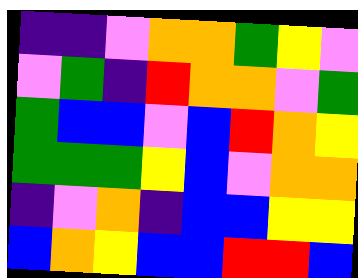[["indigo", "indigo", "violet", "orange", "orange", "green", "yellow", "violet"], ["violet", "green", "indigo", "red", "orange", "orange", "violet", "green"], ["green", "blue", "blue", "violet", "blue", "red", "orange", "yellow"], ["green", "green", "green", "yellow", "blue", "violet", "orange", "orange"], ["indigo", "violet", "orange", "indigo", "blue", "blue", "yellow", "yellow"], ["blue", "orange", "yellow", "blue", "blue", "red", "red", "blue"]]